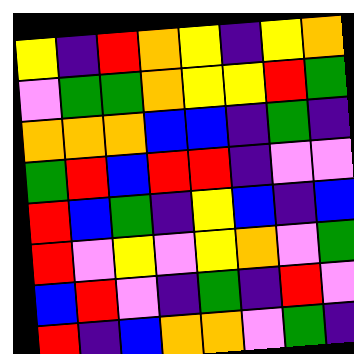[["yellow", "indigo", "red", "orange", "yellow", "indigo", "yellow", "orange"], ["violet", "green", "green", "orange", "yellow", "yellow", "red", "green"], ["orange", "orange", "orange", "blue", "blue", "indigo", "green", "indigo"], ["green", "red", "blue", "red", "red", "indigo", "violet", "violet"], ["red", "blue", "green", "indigo", "yellow", "blue", "indigo", "blue"], ["red", "violet", "yellow", "violet", "yellow", "orange", "violet", "green"], ["blue", "red", "violet", "indigo", "green", "indigo", "red", "violet"], ["red", "indigo", "blue", "orange", "orange", "violet", "green", "indigo"]]